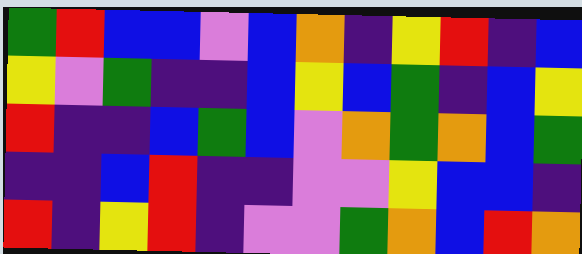[["green", "red", "blue", "blue", "violet", "blue", "orange", "indigo", "yellow", "red", "indigo", "blue"], ["yellow", "violet", "green", "indigo", "indigo", "blue", "yellow", "blue", "green", "indigo", "blue", "yellow"], ["red", "indigo", "indigo", "blue", "green", "blue", "violet", "orange", "green", "orange", "blue", "green"], ["indigo", "indigo", "blue", "red", "indigo", "indigo", "violet", "violet", "yellow", "blue", "blue", "indigo"], ["red", "indigo", "yellow", "red", "indigo", "violet", "violet", "green", "orange", "blue", "red", "orange"]]